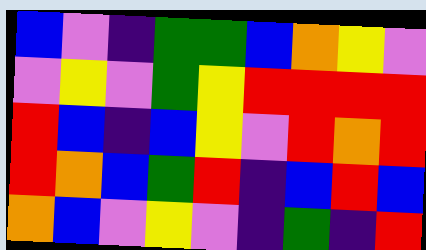[["blue", "violet", "indigo", "green", "green", "blue", "orange", "yellow", "violet"], ["violet", "yellow", "violet", "green", "yellow", "red", "red", "red", "red"], ["red", "blue", "indigo", "blue", "yellow", "violet", "red", "orange", "red"], ["red", "orange", "blue", "green", "red", "indigo", "blue", "red", "blue"], ["orange", "blue", "violet", "yellow", "violet", "indigo", "green", "indigo", "red"]]